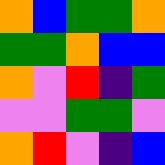[["orange", "blue", "green", "green", "orange"], ["green", "green", "orange", "blue", "blue"], ["orange", "violet", "red", "indigo", "green"], ["violet", "violet", "green", "green", "violet"], ["orange", "red", "violet", "indigo", "blue"]]